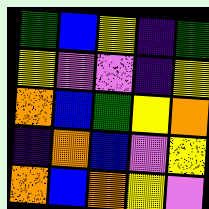[["green", "blue", "yellow", "indigo", "green"], ["yellow", "violet", "violet", "indigo", "yellow"], ["orange", "blue", "green", "yellow", "orange"], ["indigo", "orange", "blue", "violet", "yellow"], ["orange", "blue", "orange", "yellow", "violet"]]